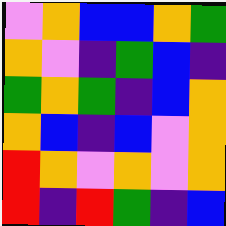[["violet", "orange", "blue", "blue", "orange", "green"], ["orange", "violet", "indigo", "green", "blue", "indigo"], ["green", "orange", "green", "indigo", "blue", "orange"], ["orange", "blue", "indigo", "blue", "violet", "orange"], ["red", "orange", "violet", "orange", "violet", "orange"], ["red", "indigo", "red", "green", "indigo", "blue"]]